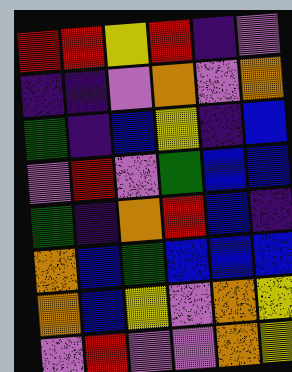[["red", "red", "yellow", "red", "indigo", "violet"], ["indigo", "indigo", "violet", "orange", "violet", "orange"], ["green", "indigo", "blue", "yellow", "indigo", "blue"], ["violet", "red", "violet", "green", "blue", "blue"], ["green", "indigo", "orange", "red", "blue", "indigo"], ["orange", "blue", "green", "blue", "blue", "blue"], ["orange", "blue", "yellow", "violet", "orange", "yellow"], ["violet", "red", "violet", "violet", "orange", "yellow"]]